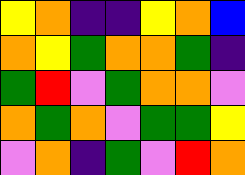[["yellow", "orange", "indigo", "indigo", "yellow", "orange", "blue"], ["orange", "yellow", "green", "orange", "orange", "green", "indigo"], ["green", "red", "violet", "green", "orange", "orange", "violet"], ["orange", "green", "orange", "violet", "green", "green", "yellow"], ["violet", "orange", "indigo", "green", "violet", "red", "orange"]]